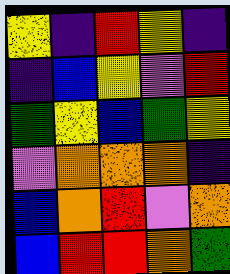[["yellow", "indigo", "red", "yellow", "indigo"], ["indigo", "blue", "yellow", "violet", "red"], ["green", "yellow", "blue", "green", "yellow"], ["violet", "orange", "orange", "orange", "indigo"], ["blue", "orange", "red", "violet", "orange"], ["blue", "red", "red", "orange", "green"]]